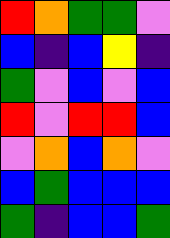[["red", "orange", "green", "green", "violet"], ["blue", "indigo", "blue", "yellow", "indigo"], ["green", "violet", "blue", "violet", "blue"], ["red", "violet", "red", "red", "blue"], ["violet", "orange", "blue", "orange", "violet"], ["blue", "green", "blue", "blue", "blue"], ["green", "indigo", "blue", "blue", "green"]]